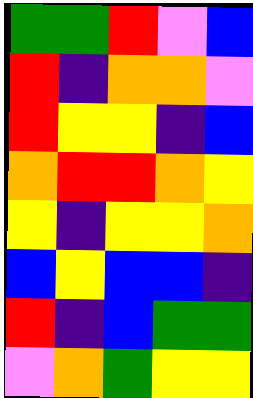[["green", "green", "red", "violet", "blue"], ["red", "indigo", "orange", "orange", "violet"], ["red", "yellow", "yellow", "indigo", "blue"], ["orange", "red", "red", "orange", "yellow"], ["yellow", "indigo", "yellow", "yellow", "orange"], ["blue", "yellow", "blue", "blue", "indigo"], ["red", "indigo", "blue", "green", "green"], ["violet", "orange", "green", "yellow", "yellow"]]